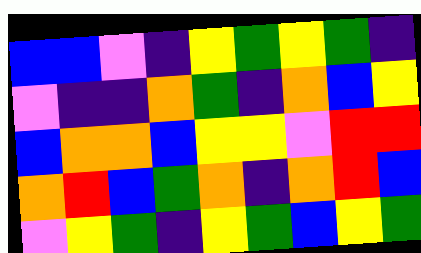[["blue", "blue", "violet", "indigo", "yellow", "green", "yellow", "green", "indigo"], ["violet", "indigo", "indigo", "orange", "green", "indigo", "orange", "blue", "yellow"], ["blue", "orange", "orange", "blue", "yellow", "yellow", "violet", "red", "red"], ["orange", "red", "blue", "green", "orange", "indigo", "orange", "red", "blue"], ["violet", "yellow", "green", "indigo", "yellow", "green", "blue", "yellow", "green"]]